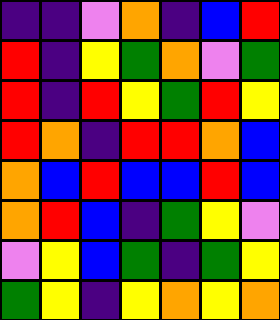[["indigo", "indigo", "violet", "orange", "indigo", "blue", "red"], ["red", "indigo", "yellow", "green", "orange", "violet", "green"], ["red", "indigo", "red", "yellow", "green", "red", "yellow"], ["red", "orange", "indigo", "red", "red", "orange", "blue"], ["orange", "blue", "red", "blue", "blue", "red", "blue"], ["orange", "red", "blue", "indigo", "green", "yellow", "violet"], ["violet", "yellow", "blue", "green", "indigo", "green", "yellow"], ["green", "yellow", "indigo", "yellow", "orange", "yellow", "orange"]]